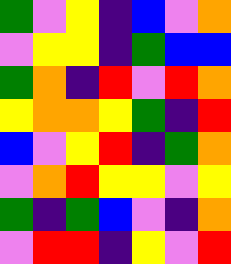[["green", "violet", "yellow", "indigo", "blue", "violet", "orange"], ["violet", "yellow", "yellow", "indigo", "green", "blue", "blue"], ["green", "orange", "indigo", "red", "violet", "red", "orange"], ["yellow", "orange", "orange", "yellow", "green", "indigo", "red"], ["blue", "violet", "yellow", "red", "indigo", "green", "orange"], ["violet", "orange", "red", "yellow", "yellow", "violet", "yellow"], ["green", "indigo", "green", "blue", "violet", "indigo", "orange"], ["violet", "red", "red", "indigo", "yellow", "violet", "red"]]